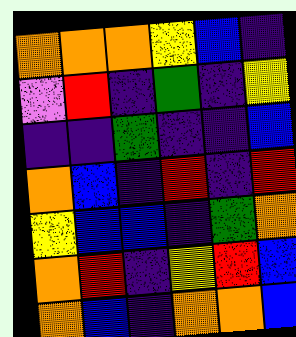[["orange", "orange", "orange", "yellow", "blue", "indigo"], ["violet", "red", "indigo", "green", "indigo", "yellow"], ["indigo", "indigo", "green", "indigo", "indigo", "blue"], ["orange", "blue", "indigo", "red", "indigo", "red"], ["yellow", "blue", "blue", "indigo", "green", "orange"], ["orange", "red", "indigo", "yellow", "red", "blue"], ["orange", "blue", "indigo", "orange", "orange", "blue"]]